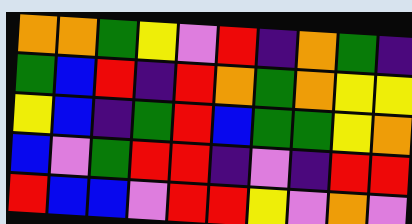[["orange", "orange", "green", "yellow", "violet", "red", "indigo", "orange", "green", "indigo"], ["green", "blue", "red", "indigo", "red", "orange", "green", "orange", "yellow", "yellow"], ["yellow", "blue", "indigo", "green", "red", "blue", "green", "green", "yellow", "orange"], ["blue", "violet", "green", "red", "red", "indigo", "violet", "indigo", "red", "red"], ["red", "blue", "blue", "violet", "red", "red", "yellow", "violet", "orange", "violet"]]